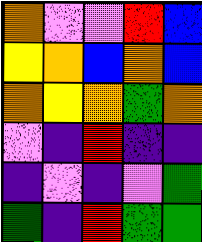[["orange", "violet", "violet", "red", "blue"], ["yellow", "orange", "blue", "orange", "blue"], ["orange", "yellow", "orange", "green", "orange"], ["violet", "indigo", "red", "indigo", "indigo"], ["indigo", "violet", "indigo", "violet", "green"], ["green", "indigo", "red", "green", "green"]]